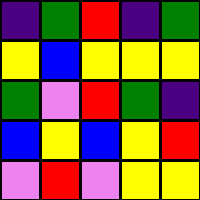[["indigo", "green", "red", "indigo", "green"], ["yellow", "blue", "yellow", "yellow", "yellow"], ["green", "violet", "red", "green", "indigo"], ["blue", "yellow", "blue", "yellow", "red"], ["violet", "red", "violet", "yellow", "yellow"]]